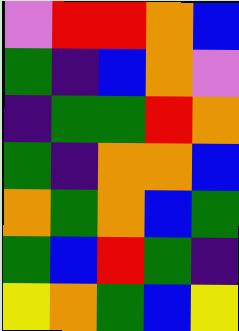[["violet", "red", "red", "orange", "blue"], ["green", "indigo", "blue", "orange", "violet"], ["indigo", "green", "green", "red", "orange"], ["green", "indigo", "orange", "orange", "blue"], ["orange", "green", "orange", "blue", "green"], ["green", "blue", "red", "green", "indigo"], ["yellow", "orange", "green", "blue", "yellow"]]